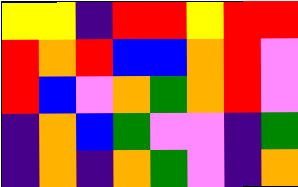[["yellow", "yellow", "indigo", "red", "red", "yellow", "red", "red"], ["red", "orange", "red", "blue", "blue", "orange", "red", "violet"], ["red", "blue", "violet", "orange", "green", "orange", "red", "violet"], ["indigo", "orange", "blue", "green", "violet", "violet", "indigo", "green"], ["indigo", "orange", "indigo", "orange", "green", "violet", "indigo", "orange"]]